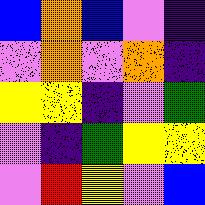[["blue", "orange", "blue", "violet", "indigo"], ["violet", "orange", "violet", "orange", "indigo"], ["yellow", "yellow", "indigo", "violet", "green"], ["violet", "indigo", "green", "yellow", "yellow"], ["violet", "red", "yellow", "violet", "blue"]]